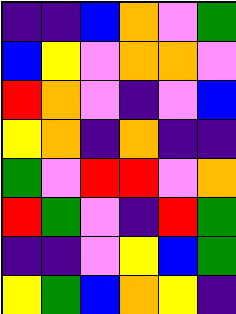[["indigo", "indigo", "blue", "orange", "violet", "green"], ["blue", "yellow", "violet", "orange", "orange", "violet"], ["red", "orange", "violet", "indigo", "violet", "blue"], ["yellow", "orange", "indigo", "orange", "indigo", "indigo"], ["green", "violet", "red", "red", "violet", "orange"], ["red", "green", "violet", "indigo", "red", "green"], ["indigo", "indigo", "violet", "yellow", "blue", "green"], ["yellow", "green", "blue", "orange", "yellow", "indigo"]]